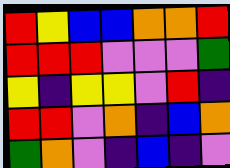[["red", "yellow", "blue", "blue", "orange", "orange", "red"], ["red", "red", "red", "violet", "violet", "violet", "green"], ["yellow", "indigo", "yellow", "yellow", "violet", "red", "indigo"], ["red", "red", "violet", "orange", "indigo", "blue", "orange"], ["green", "orange", "violet", "indigo", "blue", "indigo", "violet"]]